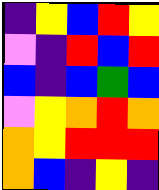[["indigo", "yellow", "blue", "red", "yellow"], ["violet", "indigo", "red", "blue", "red"], ["blue", "indigo", "blue", "green", "blue"], ["violet", "yellow", "orange", "red", "orange"], ["orange", "yellow", "red", "red", "red"], ["orange", "blue", "indigo", "yellow", "indigo"]]